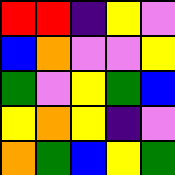[["red", "red", "indigo", "yellow", "violet"], ["blue", "orange", "violet", "violet", "yellow"], ["green", "violet", "yellow", "green", "blue"], ["yellow", "orange", "yellow", "indigo", "violet"], ["orange", "green", "blue", "yellow", "green"]]